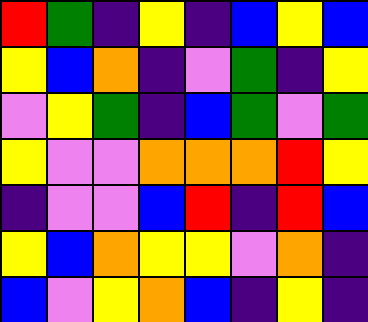[["red", "green", "indigo", "yellow", "indigo", "blue", "yellow", "blue"], ["yellow", "blue", "orange", "indigo", "violet", "green", "indigo", "yellow"], ["violet", "yellow", "green", "indigo", "blue", "green", "violet", "green"], ["yellow", "violet", "violet", "orange", "orange", "orange", "red", "yellow"], ["indigo", "violet", "violet", "blue", "red", "indigo", "red", "blue"], ["yellow", "blue", "orange", "yellow", "yellow", "violet", "orange", "indigo"], ["blue", "violet", "yellow", "orange", "blue", "indigo", "yellow", "indigo"]]